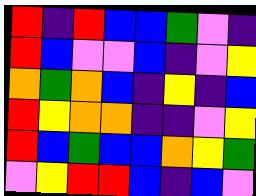[["red", "indigo", "red", "blue", "blue", "green", "violet", "indigo"], ["red", "blue", "violet", "violet", "blue", "indigo", "violet", "yellow"], ["orange", "green", "orange", "blue", "indigo", "yellow", "indigo", "blue"], ["red", "yellow", "orange", "orange", "indigo", "indigo", "violet", "yellow"], ["red", "blue", "green", "blue", "blue", "orange", "yellow", "green"], ["violet", "yellow", "red", "red", "blue", "indigo", "blue", "violet"]]